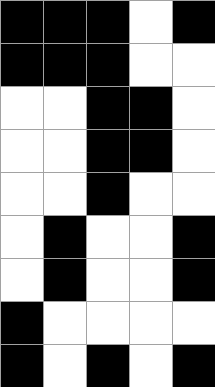[["black", "black", "black", "white", "black"], ["black", "black", "black", "white", "white"], ["white", "white", "black", "black", "white"], ["white", "white", "black", "black", "white"], ["white", "white", "black", "white", "white"], ["white", "black", "white", "white", "black"], ["white", "black", "white", "white", "black"], ["black", "white", "white", "white", "white"], ["black", "white", "black", "white", "black"]]